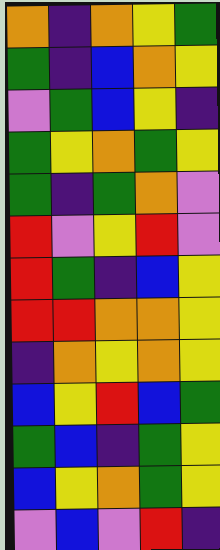[["orange", "indigo", "orange", "yellow", "green"], ["green", "indigo", "blue", "orange", "yellow"], ["violet", "green", "blue", "yellow", "indigo"], ["green", "yellow", "orange", "green", "yellow"], ["green", "indigo", "green", "orange", "violet"], ["red", "violet", "yellow", "red", "violet"], ["red", "green", "indigo", "blue", "yellow"], ["red", "red", "orange", "orange", "yellow"], ["indigo", "orange", "yellow", "orange", "yellow"], ["blue", "yellow", "red", "blue", "green"], ["green", "blue", "indigo", "green", "yellow"], ["blue", "yellow", "orange", "green", "yellow"], ["violet", "blue", "violet", "red", "indigo"]]